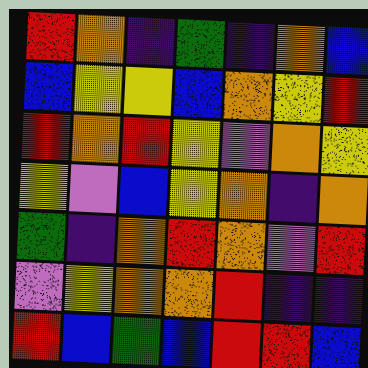[["red", "orange", "indigo", "green", "indigo", "orange", "blue"], ["blue", "yellow", "yellow", "blue", "orange", "yellow", "red"], ["red", "orange", "red", "yellow", "violet", "orange", "yellow"], ["yellow", "violet", "blue", "yellow", "orange", "indigo", "orange"], ["green", "indigo", "orange", "red", "orange", "violet", "red"], ["violet", "yellow", "orange", "orange", "red", "indigo", "indigo"], ["red", "blue", "green", "blue", "red", "red", "blue"]]